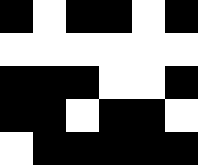[["black", "white", "black", "black", "white", "black"], ["white", "white", "white", "white", "white", "white"], ["black", "black", "black", "white", "white", "black"], ["black", "black", "white", "black", "black", "white"], ["white", "black", "black", "black", "black", "black"]]